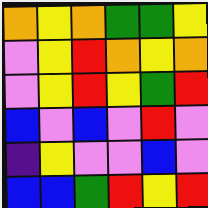[["orange", "yellow", "orange", "green", "green", "yellow"], ["violet", "yellow", "red", "orange", "yellow", "orange"], ["violet", "yellow", "red", "yellow", "green", "red"], ["blue", "violet", "blue", "violet", "red", "violet"], ["indigo", "yellow", "violet", "violet", "blue", "violet"], ["blue", "blue", "green", "red", "yellow", "red"]]